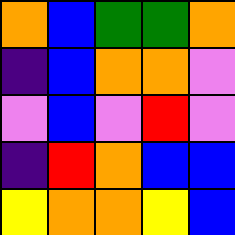[["orange", "blue", "green", "green", "orange"], ["indigo", "blue", "orange", "orange", "violet"], ["violet", "blue", "violet", "red", "violet"], ["indigo", "red", "orange", "blue", "blue"], ["yellow", "orange", "orange", "yellow", "blue"]]